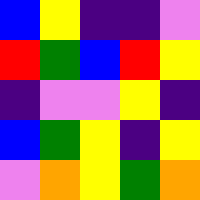[["blue", "yellow", "indigo", "indigo", "violet"], ["red", "green", "blue", "red", "yellow"], ["indigo", "violet", "violet", "yellow", "indigo"], ["blue", "green", "yellow", "indigo", "yellow"], ["violet", "orange", "yellow", "green", "orange"]]